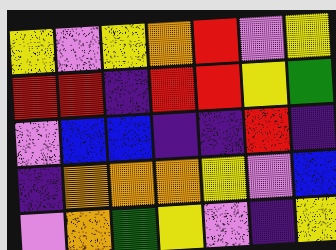[["yellow", "violet", "yellow", "orange", "red", "violet", "yellow"], ["red", "red", "indigo", "red", "red", "yellow", "green"], ["violet", "blue", "blue", "indigo", "indigo", "red", "indigo"], ["indigo", "orange", "orange", "orange", "yellow", "violet", "blue"], ["violet", "orange", "green", "yellow", "violet", "indigo", "yellow"]]